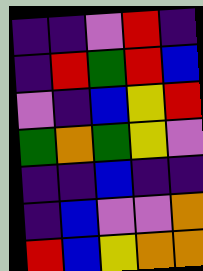[["indigo", "indigo", "violet", "red", "indigo"], ["indigo", "red", "green", "red", "blue"], ["violet", "indigo", "blue", "yellow", "red"], ["green", "orange", "green", "yellow", "violet"], ["indigo", "indigo", "blue", "indigo", "indigo"], ["indigo", "blue", "violet", "violet", "orange"], ["red", "blue", "yellow", "orange", "orange"]]